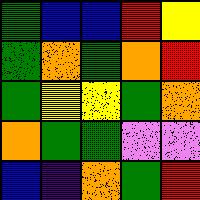[["green", "blue", "blue", "red", "yellow"], ["green", "orange", "green", "orange", "red"], ["green", "yellow", "yellow", "green", "orange"], ["orange", "green", "green", "violet", "violet"], ["blue", "indigo", "orange", "green", "red"]]